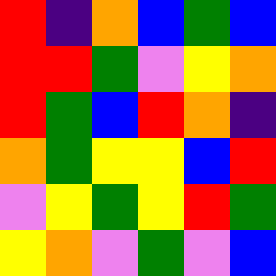[["red", "indigo", "orange", "blue", "green", "blue"], ["red", "red", "green", "violet", "yellow", "orange"], ["red", "green", "blue", "red", "orange", "indigo"], ["orange", "green", "yellow", "yellow", "blue", "red"], ["violet", "yellow", "green", "yellow", "red", "green"], ["yellow", "orange", "violet", "green", "violet", "blue"]]